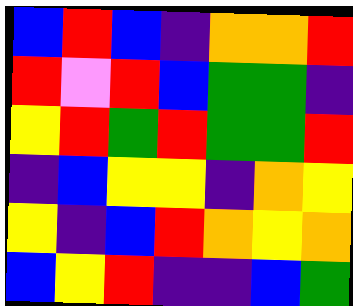[["blue", "red", "blue", "indigo", "orange", "orange", "red"], ["red", "violet", "red", "blue", "green", "green", "indigo"], ["yellow", "red", "green", "red", "green", "green", "red"], ["indigo", "blue", "yellow", "yellow", "indigo", "orange", "yellow"], ["yellow", "indigo", "blue", "red", "orange", "yellow", "orange"], ["blue", "yellow", "red", "indigo", "indigo", "blue", "green"]]